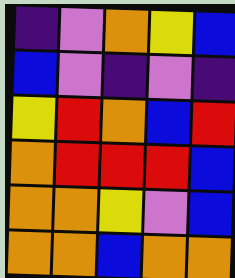[["indigo", "violet", "orange", "yellow", "blue"], ["blue", "violet", "indigo", "violet", "indigo"], ["yellow", "red", "orange", "blue", "red"], ["orange", "red", "red", "red", "blue"], ["orange", "orange", "yellow", "violet", "blue"], ["orange", "orange", "blue", "orange", "orange"]]